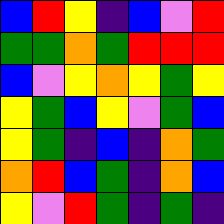[["blue", "red", "yellow", "indigo", "blue", "violet", "red"], ["green", "green", "orange", "green", "red", "red", "red"], ["blue", "violet", "yellow", "orange", "yellow", "green", "yellow"], ["yellow", "green", "blue", "yellow", "violet", "green", "blue"], ["yellow", "green", "indigo", "blue", "indigo", "orange", "green"], ["orange", "red", "blue", "green", "indigo", "orange", "blue"], ["yellow", "violet", "red", "green", "indigo", "green", "indigo"]]